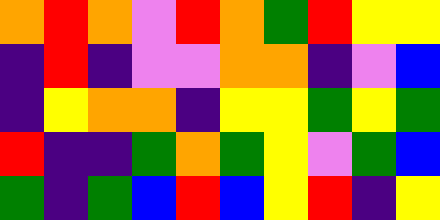[["orange", "red", "orange", "violet", "red", "orange", "green", "red", "yellow", "yellow"], ["indigo", "red", "indigo", "violet", "violet", "orange", "orange", "indigo", "violet", "blue"], ["indigo", "yellow", "orange", "orange", "indigo", "yellow", "yellow", "green", "yellow", "green"], ["red", "indigo", "indigo", "green", "orange", "green", "yellow", "violet", "green", "blue"], ["green", "indigo", "green", "blue", "red", "blue", "yellow", "red", "indigo", "yellow"]]